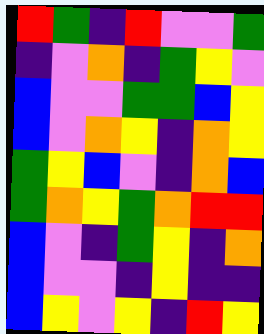[["red", "green", "indigo", "red", "violet", "violet", "green"], ["indigo", "violet", "orange", "indigo", "green", "yellow", "violet"], ["blue", "violet", "violet", "green", "green", "blue", "yellow"], ["blue", "violet", "orange", "yellow", "indigo", "orange", "yellow"], ["green", "yellow", "blue", "violet", "indigo", "orange", "blue"], ["green", "orange", "yellow", "green", "orange", "red", "red"], ["blue", "violet", "indigo", "green", "yellow", "indigo", "orange"], ["blue", "violet", "violet", "indigo", "yellow", "indigo", "indigo"], ["blue", "yellow", "violet", "yellow", "indigo", "red", "yellow"]]